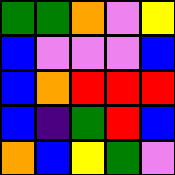[["green", "green", "orange", "violet", "yellow"], ["blue", "violet", "violet", "violet", "blue"], ["blue", "orange", "red", "red", "red"], ["blue", "indigo", "green", "red", "blue"], ["orange", "blue", "yellow", "green", "violet"]]